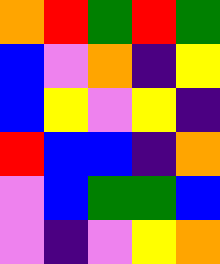[["orange", "red", "green", "red", "green"], ["blue", "violet", "orange", "indigo", "yellow"], ["blue", "yellow", "violet", "yellow", "indigo"], ["red", "blue", "blue", "indigo", "orange"], ["violet", "blue", "green", "green", "blue"], ["violet", "indigo", "violet", "yellow", "orange"]]